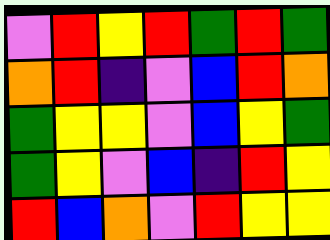[["violet", "red", "yellow", "red", "green", "red", "green"], ["orange", "red", "indigo", "violet", "blue", "red", "orange"], ["green", "yellow", "yellow", "violet", "blue", "yellow", "green"], ["green", "yellow", "violet", "blue", "indigo", "red", "yellow"], ["red", "blue", "orange", "violet", "red", "yellow", "yellow"]]